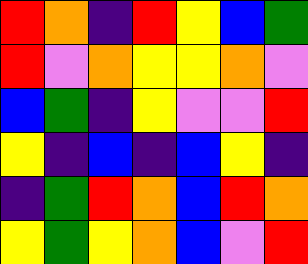[["red", "orange", "indigo", "red", "yellow", "blue", "green"], ["red", "violet", "orange", "yellow", "yellow", "orange", "violet"], ["blue", "green", "indigo", "yellow", "violet", "violet", "red"], ["yellow", "indigo", "blue", "indigo", "blue", "yellow", "indigo"], ["indigo", "green", "red", "orange", "blue", "red", "orange"], ["yellow", "green", "yellow", "orange", "blue", "violet", "red"]]